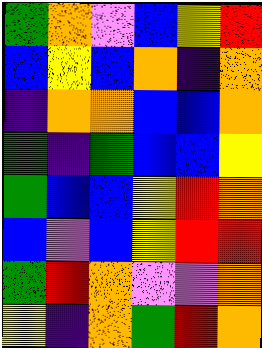[["green", "orange", "violet", "blue", "yellow", "red"], ["blue", "yellow", "blue", "orange", "indigo", "orange"], ["indigo", "orange", "orange", "blue", "blue", "orange"], ["green", "indigo", "green", "blue", "blue", "yellow"], ["green", "blue", "blue", "yellow", "red", "orange"], ["blue", "violet", "blue", "yellow", "red", "red"], ["green", "red", "orange", "violet", "violet", "orange"], ["yellow", "indigo", "orange", "green", "red", "orange"]]